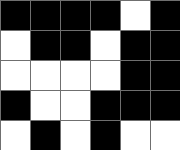[["black", "black", "black", "black", "white", "black"], ["white", "black", "black", "white", "black", "black"], ["white", "white", "white", "white", "black", "black"], ["black", "white", "white", "black", "black", "black"], ["white", "black", "white", "black", "white", "white"]]